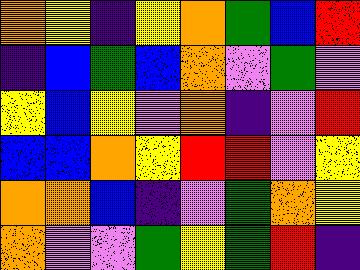[["orange", "yellow", "indigo", "yellow", "orange", "green", "blue", "red"], ["indigo", "blue", "green", "blue", "orange", "violet", "green", "violet"], ["yellow", "blue", "yellow", "violet", "orange", "indigo", "violet", "red"], ["blue", "blue", "orange", "yellow", "red", "red", "violet", "yellow"], ["orange", "orange", "blue", "indigo", "violet", "green", "orange", "yellow"], ["orange", "violet", "violet", "green", "yellow", "green", "red", "indigo"]]